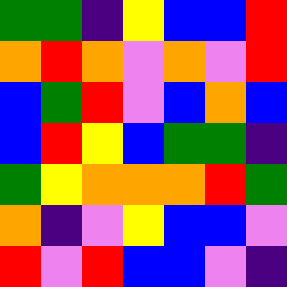[["green", "green", "indigo", "yellow", "blue", "blue", "red"], ["orange", "red", "orange", "violet", "orange", "violet", "red"], ["blue", "green", "red", "violet", "blue", "orange", "blue"], ["blue", "red", "yellow", "blue", "green", "green", "indigo"], ["green", "yellow", "orange", "orange", "orange", "red", "green"], ["orange", "indigo", "violet", "yellow", "blue", "blue", "violet"], ["red", "violet", "red", "blue", "blue", "violet", "indigo"]]